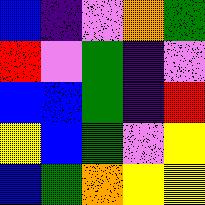[["blue", "indigo", "violet", "orange", "green"], ["red", "violet", "green", "indigo", "violet"], ["blue", "blue", "green", "indigo", "red"], ["yellow", "blue", "green", "violet", "yellow"], ["blue", "green", "orange", "yellow", "yellow"]]